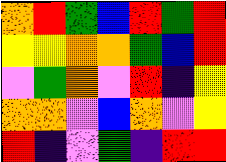[["orange", "red", "green", "blue", "red", "green", "red"], ["yellow", "yellow", "orange", "orange", "green", "blue", "red"], ["violet", "green", "orange", "violet", "red", "indigo", "yellow"], ["orange", "orange", "violet", "blue", "orange", "violet", "yellow"], ["red", "indigo", "violet", "green", "indigo", "red", "red"]]